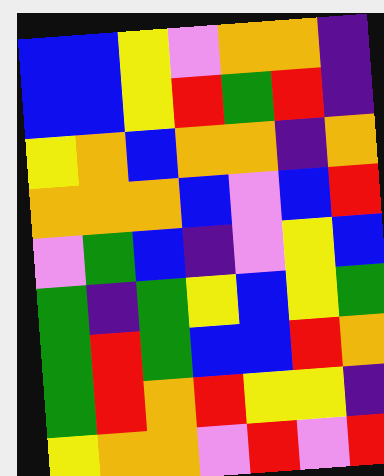[["blue", "blue", "yellow", "violet", "orange", "orange", "indigo"], ["blue", "blue", "yellow", "red", "green", "red", "indigo"], ["yellow", "orange", "blue", "orange", "orange", "indigo", "orange"], ["orange", "orange", "orange", "blue", "violet", "blue", "red"], ["violet", "green", "blue", "indigo", "violet", "yellow", "blue"], ["green", "indigo", "green", "yellow", "blue", "yellow", "green"], ["green", "red", "green", "blue", "blue", "red", "orange"], ["green", "red", "orange", "red", "yellow", "yellow", "indigo"], ["yellow", "orange", "orange", "violet", "red", "violet", "red"]]